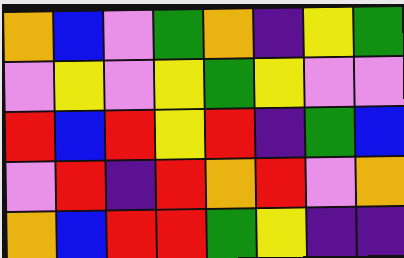[["orange", "blue", "violet", "green", "orange", "indigo", "yellow", "green"], ["violet", "yellow", "violet", "yellow", "green", "yellow", "violet", "violet"], ["red", "blue", "red", "yellow", "red", "indigo", "green", "blue"], ["violet", "red", "indigo", "red", "orange", "red", "violet", "orange"], ["orange", "blue", "red", "red", "green", "yellow", "indigo", "indigo"]]